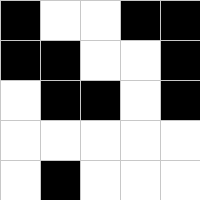[["black", "white", "white", "black", "black"], ["black", "black", "white", "white", "black"], ["white", "black", "black", "white", "black"], ["white", "white", "white", "white", "white"], ["white", "black", "white", "white", "white"]]